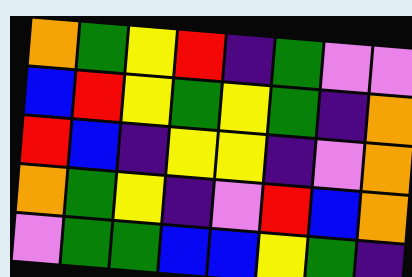[["orange", "green", "yellow", "red", "indigo", "green", "violet", "violet"], ["blue", "red", "yellow", "green", "yellow", "green", "indigo", "orange"], ["red", "blue", "indigo", "yellow", "yellow", "indigo", "violet", "orange"], ["orange", "green", "yellow", "indigo", "violet", "red", "blue", "orange"], ["violet", "green", "green", "blue", "blue", "yellow", "green", "indigo"]]